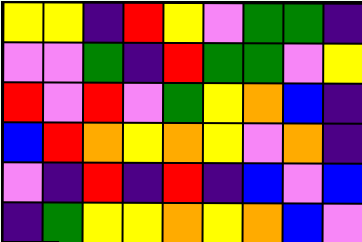[["yellow", "yellow", "indigo", "red", "yellow", "violet", "green", "green", "indigo"], ["violet", "violet", "green", "indigo", "red", "green", "green", "violet", "yellow"], ["red", "violet", "red", "violet", "green", "yellow", "orange", "blue", "indigo"], ["blue", "red", "orange", "yellow", "orange", "yellow", "violet", "orange", "indigo"], ["violet", "indigo", "red", "indigo", "red", "indigo", "blue", "violet", "blue"], ["indigo", "green", "yellow", "yellow", "orange", "yellow", "orange", "blue", "violet"]]